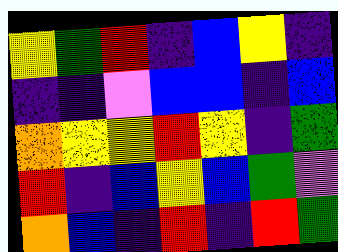[["yellow", "green", "red", "indigo", "blue", "yellow", "indigo"], ["indigo", "indigo", "violet", "blue", "blue", "indigo", "blue"], ["orange", "yellow", "yellow", "red", "yellow", "indigo", "green"], ["red", "indigo", "blue", "yellow", "blue", "green", "violet"], ["orange", "blue", "indigo", "red", "indigo", "red", "green"]]